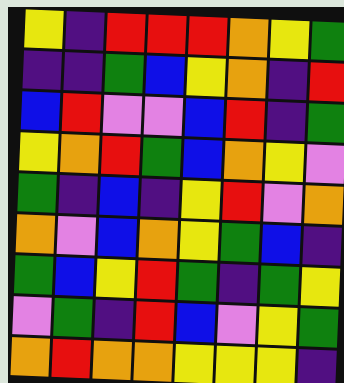[["yellow", "indigo", "red", "red", "red", "orange", "yellow", "green"], ["indigo", "indigo", "green", "blue", "yellow", "orange", "indigo", "red"], ["blue", "red", "violet", "violet", "blue", "red", "indigo", "green"], ["yellow", "orange", "red", "green", "blue", "orange", "yellow", "violet"], ["green", "indigo", "blue", "indigo", "yellow", "red", "violet", "orange"], ["orange", "violet", "blue", "orange", "yellow", "green", "blue", "indigo"], ["green", "blue", "yellow", "red", "green", "indigo", "green", "yellow"], ["violet", "green", "indigo", "red", "blue", "violet", "yellow", "green"], ["orange", "red", "orange", "orange", "yellow", "yellow", "yellow", "indigo"]]